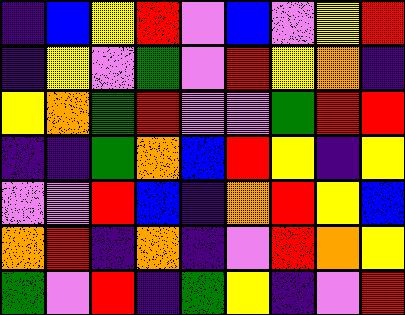[["indigo", "blue", "yellow", "red", "violet", "blue", "violet", "yellow", "red"], ["indigo", "yellow", "violet", "green", "violet", "red", "yellow", "orange", "indigo"], ["yellow", "orange", "green", "red", "violet", "violet", "green", "red", "red"], ["indigo", "indigo", "green", "orange", "blue", "red", "yellow", "indigo", "yellow"], ["violet", "violet", "red", "blue", "indigo", "orange", "red", "yellow", "blue"], ["orange", "red", "indigo", "orange", "indigo", "violet", "red", "orange", "yellow"], ["green", "violet", "red", "indigo", "green", "yellow", "indigo", "violet", "red"]]